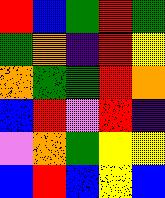[["red", "blue", "green", "red", "green"], ["green", "orange", "indigo", "red", "yellow"], ["orange", "green", "green", "red", "orange"], ["blue", "red", "violet", "red", "indigo"], ["violet", "orange", "green", "yellow", "yellow"], ["blue", "red", "blue", "yellow", "blue"]]